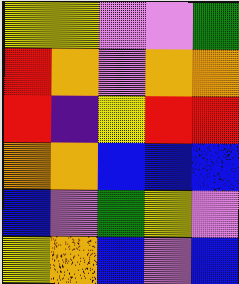[["yellow", "yellow", "violet", "violet", "green"], ["red", "orange", "violet", "orange", "orange"], ["red", "indigo", "yellow", "red", "red"], ["orange", "orange", "blue", "blue", "blue"], ["blue", "violet", "green", "yellow", "violet"], ["yellow", "orange", "blue", "violet", "blue"]]